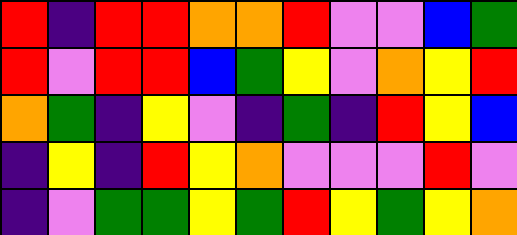[["red", "indigo", "red", "red", "orange", "orange", "red", "violet", "violet", "blue", "green"], ["red", "violet", "red", "red", "blue", "green", "yellow", "violet", "orange", "yellow", "red"], ["orange", "green", "indigo", "yellow", "violet", "indigo", "green", "indigo", "red", "yellow", "blue"], ["indigo", "yellow", "indigo", "red", "yellow", "orange", "violet", "violet", "violet", "red", "violet"], ["indigo", "violet", "green", "green", "yellow", "green", "red", "yellow", "green", "yellow", "orange"]]